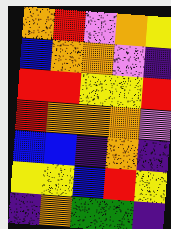[["orange", "red", "violet", "orange", "yellow"], ["blue", "orange", "orange", "violet", "indigo"], ["red", "red", "yellow", "yellow", "red"], ["red", "orange", "orange", "orange", "violet"], ["blue", "blue", "indigo", "orange", "indigo"], ["yellow", "yellow", "blue", "red", "yellow"], ["indigo", "orange", "green", "green", "indigo"]]